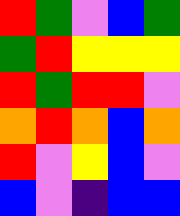[["red", "green", "violet", "blue", "green"], ["green", "red", "yellow", "yellow", "yellow"], ["red", "green", "red", "red", "violet"], ["orange", "red", "orange", "blue", "orange"], ["red", "violet", "yellow", "blue", "violet"], ["blue", "violet", "indigo", "blue", "blue"]]